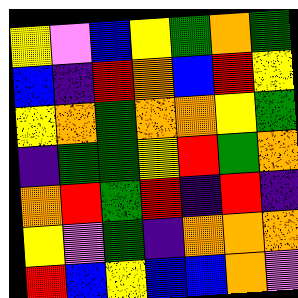[["yellow", "violet", "blue", "yellow", "green", "orange", "green"], ["blue", "indigo", "red", "orange", "blue", "red", "yellow"], ["yellow", "orange", "green", "orange", "orange", "yellow", "green"], ["indigo", "green", "green", "yellow", "red", "green", "orange"], ["orange", "red", "green", "red", "indigo", "red", "indigo"], ["yellow", "violet", "green", "indigo", "orange", "orange", "orange"], ["red", "blue", "yellow", "blue", "blue", "orange", "violet"]]